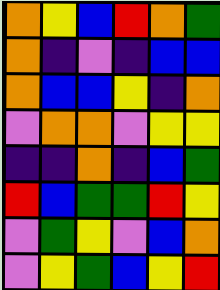[["orange", "yellow", "blue", "red", "orange", "green"], ["orange", "indigo", "violet", "indigo", "blue", "blue"], ["orange", "blue", "blue", "yellow", "indigo", "orange"], ["violet", "orange", "orange", "violet", "yellow", "yellow"], ["indigo", "indigo", "orange", "indigo", "blue", "green"], ["red", "blue", "green", "green", "red", "yellow"], ["violet", "green", "yellow", "violet", "blue", "orange"], ["violet", "yellow", "green", "blue", "yellow", "red"]]